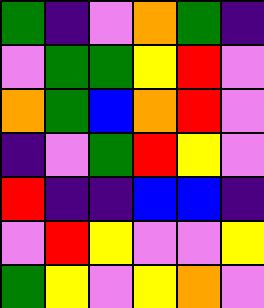[["green", "indigo", "violet", "orange", "green", "indigo"], ["violet", "green", "green", "yellow", "red", "violet"], ["orange", "green", "blue", "orange", "red", "violet"], ["indigo", "violet", "green", "red", "yellow", "violet"], ["red", "indigo", "indigo", "blue", "blue", "indigo"], ["violet", "red", "yellow", "violet", "violet", "yellow"], ["green", "yellow", "violet", "yellow", "orange", "violet"]]